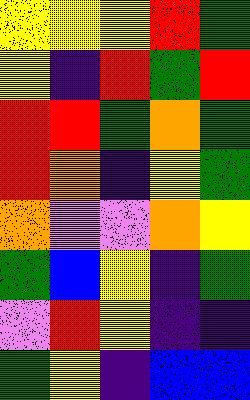[["yellow", "yellow", "yellow", "red", "green"], ["yellow", "indigo", "red", "green", "red"], ["red", "red", "green", "orange", "green"], ["red", "orange", "indigo", "yellow", "green"], ["orange", "violet", "violet", "orange", "yellow"], ["green", "blue", "yellow", "indigo", "green"], ["violet", "red", "yellow", "indigo", "indigo"], ["green", "yellow", "indigo", "blue", "blue"]]